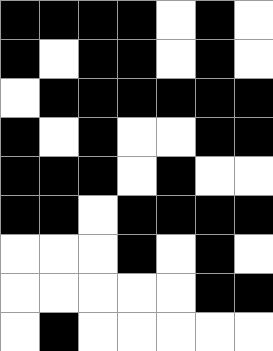[["black", "black", "black", "black", "white", "black", "white"], ["black", "white", "black", "black", "white", "black", "white"], ["white", "black", "black", "black", "black", "black", "black"], ["black", "white", "black", "white", "white", "black", "black"], ["black", "black", "black", "white", "black", "white", "white"], ["black", "black", "white", "black", "black", "black", "black"], ["white", "white", "white", "black", "white", "black", "white"], ["white", "white", "white", "white", "white", "black", "black"], ["white", "black", "white", "white", "white", "white", "white"]]